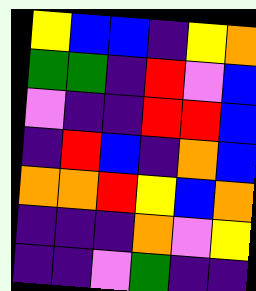[["yellow", "blue", "blue", "indigo", "yellow", "orange"], ["green", "green", "indigo", "red", "violet", "blue"], ["violet", "indigo", "indigo", "red", "red", "blue"], ["indigo", "red", "blue", "indigo", "orange", "blue"], ["orange", "orange", "red", "yellow", "blue", "orange"], ["indigo", "indigo", "indigo", "orange", "violet", "yellow"], ["indigo", "indigo", "violet", "green", "indigo", "indigo"]]